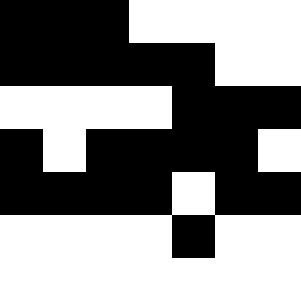[["black", "black", "black", "white", "white", "white", "white"], ["black", "black", "black", "black", "black", "white", "white"], ["white", "white", "white", "white", "black", "black", "black"], ["black", "white", "black", "black", "black", "black", "white"], ["black", "black", "black", "black", "white", "black", "black"], ["white", "white", "white", "white", "black", "white", "white"], ["white", "white", "white", "white", "white", "white", "white"]]